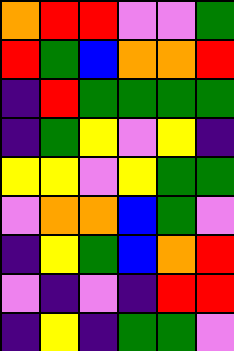[["orange", "red", "red", "violet", "violet", "green"], ["red", "green", "blue", "orange", "orange", "red"], ["indigo", "red", "green", "green", "green", "green"], ["indigo", "green", "yellow", "violet", "yellow", "indigo"], ["yellow", "yellow", "violet", "yellow", "green", "green"], ["violet", "orange", "orange", "blue", "green", "violet"], ["indigo", "yellow", "green", "blue", "orange", "red"], ["violet", "indigo", "violet", "indigo", "red", "red"], ["indigo", "yellow", "indigo", "green", "green", "violet"]]